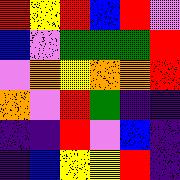[["red", "yellow", "red", "blue", "red", "violet"], ["blue", "violet", "green", "green", "green", "red"], ["violet", "orange", "yellow", "orange", "orange", "red"], ["orange", "violet", "red", "green", "indigo", "indigo"], ["indigo", "indigo", "red", "violet", "blue", "indigo"], ["indigo", "blue", "yellow", "yellow", "red", "indigo"]]